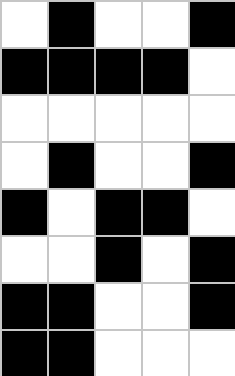[["white", "black", "white", "white", "black"], ["black", "black", "black", "black", "white"], ["white", "white", "white", "white", "white"], ["white", "black", "white", "white", "black"], ["black", "white", "black", "black", "white"], ["white", "white", "black", "white", "black"], ["black", "black", "white", "white", "black"], ["black", "black", "white", "white", "white"]]